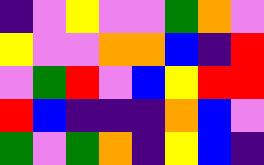[["indigo", "violet", "yellow", "violet", "violet", "green", "orange", "violet"], ["yellow", "violet", "violet", "orange", "orange", "blue", "indigo", "red"], ["violet", "green", "red", "violet", "blue", "yellow", "red", "red"], ["red", "blue", "indigo", "indigo", "indigo", "orange", "blue", "violet"], ["green", "violet", "green", "orange", "indigo", "yellow", "blue", "indigo"]]